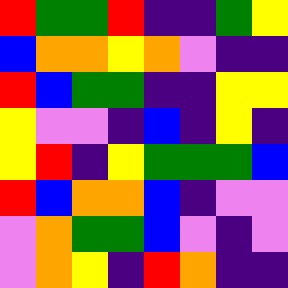[["red", "green", "green", "red", "indigo", "indigo", "green", "yellow"], ["blue", "orange", "orange", "yellow", "orange", "violet", "indigo", "indigo"], ["red", "blue", "green", "green", "indigo", "indigo", "yellow", "yellow"], ["yellow", "violet", "violet", "indigo", "blue", "indigo", "yellow", "indigo"], ["yellow", "red", "indigo", "yellow", "green", "green", "green", "blue"], ["red", "blue", "orange", "orange", "blue", "indigo", "violet", "violet"], ["violet", "orange", "green", "green", "blue", "violet", "indigo", "violet"], ["violet", "orange", "yellow", "indigo", "red", "orange", "indigo", "indigo"]]